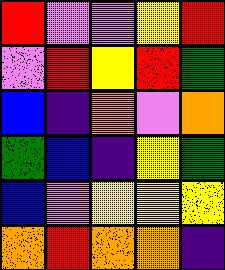[["red", "violet", "violet", "yellow", "red"], ["violet", "red", "yellow", "red", "green"], ["blue", "indigo", "orange", "violet", "orange"], ["green", "blue", "indigo", "yellow", "green"], ["blue", "violet", "yellow", "yellow", "yellow"], ["orange", "red", "orange", "orange", "indigo"]]